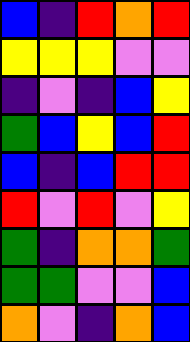[["blue", "indigo", "red", "orange", "red"], ["yellow", "yellow", "yellow", "violet", "violet"], ["indigo", "violet", "indigo", "blue", "yellow"], ["green", "blue", "yellow", "blue", "red"], ["blue", "indigo", "blue", "red", "red"], ["red", "violet", "red", "violet", "yellow"], ["green", "indigo", "orange", "orange", "green"], ["green", "green", "violet", "violet", "blue"], ["orange", "violet", "indigo", "orange", "blue"]]